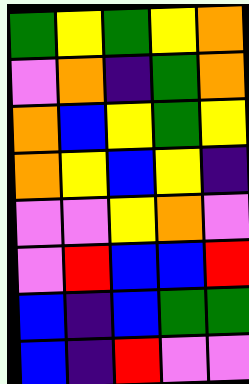[["green", "yellow", "green", "yellow", "orange"], ["violet", "orange", "indigo", "green", "orange"], ["orange", "blue", "yellow", "green", "yellow"], ["orange", "yellow", "blue", "yellow", "indigo"], ["violet", "violet", "yellow", "orange", "violet"], ["violet", "red", "blue", "blue", "red"], ["blue", "indigo", "blue", "green", "green"], ["blue", "indigo", "red", "violet", "violet"]]